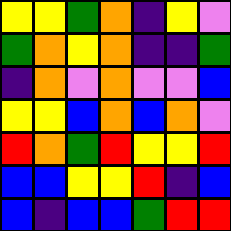[["yellow", "yellow", "green", "orange", "indigo", "yellow", "violet"], ["green", "orange", "yellow", "orange", "indigo", "indigo", "green"], ["indigo", "orange", "violet", "orange", "violet", "violet", "blue"], ["yellow", "yellow", "blue", "orange", "blue", "orange", "violet"], ["red", "orange", "green", "red", "yellow", "yellow", "red"], ["blue", "blue", "yellow", "yellow", "red", "indigo", "blue"], ["blue", "indigo", "blue", "blue", "green", "red", "red"]]